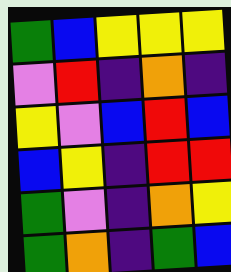[["green", "blue", "yellow", "yellow", "yellow"], ["violet", "red", "indigo", "orange", "indigo"], ["yellow", "violet", "blue", "red", "blue"], ["blue", "yellow", "indigo", "red", "red"], ["green", "violet", "indigo", "orange", "yellow"], ["green", "orange", "indigo", "green", "blue"]]